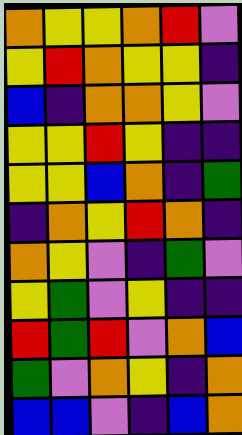[["orange", "yellow", "yellow", "orange", "red", "violet"], ["yellow", "red", "orange", "yellow", "yellow", "indigo"], ["blue", "indigo", "orange", "orange", "yellow", "violet"], ["yellow", "yellow", "red", "yellow", "indigo", "indigo"], ["yellow", "yellow", "blue", "orange", "indigo", "green"], ["indigo", "orange", "yellow", "red", "orange", "indigo"], ["orange", "yellow", "violet", "indigo", "green", "violet"], ["yellow", "green", "violet", "yellow", "indigo", "indigo"], ["red", "green", "red", "violet", "orange", "blue"], ["green", "violet", "orange", "yellow", "indigo", "orange"], ["blue", "blue", "violet", "indigo", "blue", "orange"]]